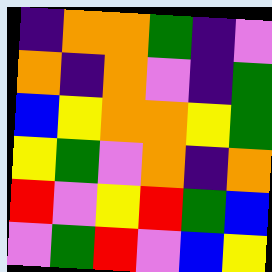[["indigo", "orange", "orange", "green", "indigo", "violet"], ["orange", "indigo", "orange", "violet", "indigo", "green"], ["blue", "yellow", "orange", "orange", "yellow", "green"], ["yellow", "green", "violet", "orange", "indigo", "orange"], ["red", "violet", "yellow", "red", "green", "blue"], ["violet", "green", "red", "violet", "blue", "yellow"]]